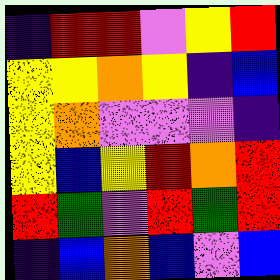[["indigo", "red", "red", "violet", "yellow", "red"], ["yellow", "yellow", "orange", "yellow", "indigo", "blue"], ["yellow", "orange", "violet", "violet", "violet", "indigo"], ["yellow", "blue", "yellow", "red", "orange", "red"], ["red", "green", "violet", "red", "green", "red"], ["indigo", "blue", "orange", "blue", "violet", "blue"]]